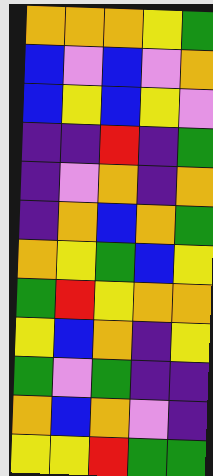[["orange", "orange", "orange", "yellow", "green"], ["blue", "violet", "blue", "violet", "orange"], ["blue", "yellow", "blue", "yellow", "violet"], ["indigo", "indigo", "red", "indigo", "green"], ["indigo", "violet", "orange", "indigo", "orange"], ["indigo", "orange", "blue", "orange", "green"], ["orange", "yellow", "green", "blue", "yellow"], ["green", "red", "yellow", "orange", "orange"], ["yellow", "blue", "orange", "indigo", "yellow"], ["green", "violet", "green", "indigo", "indigo"], ["orange", "blue", "orange", "violet", "indigo"], ["yellow", "yellow", "red", "green", "green"]]